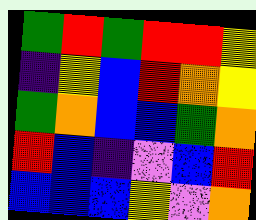[["green", "red", "green", "red", "red", "yellow"], ["indigo", "yellow", "blue", "red", "orange", "yellow"], ["green", "orange", "blue", "blue", "green", "orange"], ["red", "blue", "indigo", "violet", "blue", "red"], ["blue", "blue", "blue", "yellow", "violet", "orange"]]